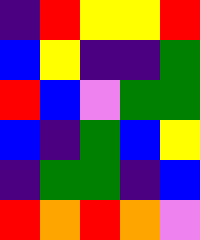[["indigo", "red", "yellow", "yellow", "red"], ["blue", "yellow", "indigo", "indigo", "green"], ["red", "blue", "violet", "green", "green"], ["blue", "indigo", "green", "blue", "yellow"], ["indigo", "green", "green", "indigo", "blue"], ["red", "orange", "red", "orange", "violet"]]